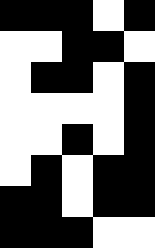[["black", "black", "black", "white", "black"], ["white", "white", "black", "black", "white"], ["white", "black", "black", "white", "black"], ["white", "white", "white", "white", "black"], ["white", "white", "black", "white", "black"], ["white", "black", "white", "black", "black"], ["black", "black", "white", "black", "black"], ["black", "black", "black", "white", "white"]]